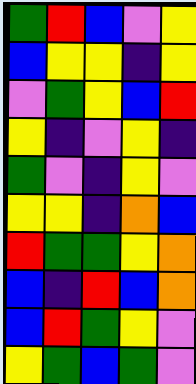[["green", "red", "blue", "violet", "yellow"], ["blue", "yellow", "yellow", "indigo", "yellow"], ["violet", "green", "yellow", "blue", "red"], ["yellow", "indigo", "violet", "yellow", "indigo"], ["green", "violet", "indigo", "yellow", "violet"], ["yellow", "yellow", "indigo", "orange", "blue"], ["red", "green", "green", "yellow", "orange"], ["blue", "indigo", "red", "blue", "orange"], ["blue", "red", "green", "yellow", "violet"], ["yellow", "green", "blue", "green", "violet"]]